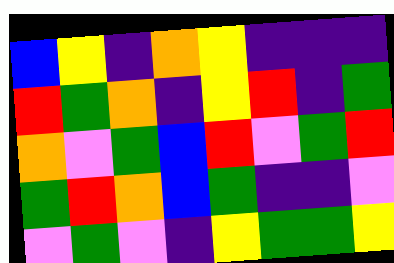[["blue", "yellow", "indigo", "orange", "yellow", "indigo", "indigo", "indigo"], ["red", "green", "orange", "indigo", "yellow", "red", "indigo", "green"], ["orange", "violet", "green", "blue", "red", "violet", "green", "red"], ["green", "red", "orange", "blue", "green", "indigo", "indigo", "violet"], ["violet", "green", "violet", "indigo", "yellow", "green", "green", "yellow"]]